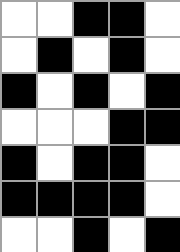[["white", "white", "black", "black", "white"], ["white", "black", "white", "black", "white"], ["black", "white", "black", "white", "black"], ["white", "white", "white", "black", "black"], ["black", "white", "black", "black", "white"], ["black", "black", "black", "black", "white"], ["white", "white", "black", "white", "black"]]